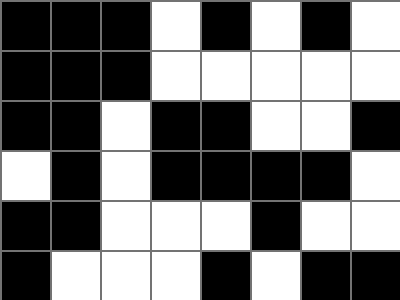[["black", "black", "black", "white", "black", "white", "black", "white"], ["black", "black", "black", "white", "white", "white", "white", "white"], ["black", "black", "white", "black", "black", "white", "white", "black"], ["white", "black", "white", "black", "black", "black", "black", "white"], ["black", "black", "white", "white", "white", "black", "white", "white"], ["black", "white", "white", "white", "black", "white", "black", "black"]]